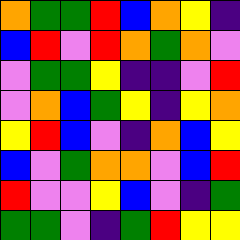[["orange", "green", "green", "red", "blue", "orange", "yellow", "indigo"], ["blue", "red", "violet", "red", "orange", "green", "orange", "violet"], ["violet", "green", "green", "yellow", "indigo", "indigo", "violet", "red"], ["violet", "orange", "blue", "green", "yellow", "indigo", "yellow", "orange"], ["yellow", "red", "blue", "violet", "indigo", "orange", "blue", "yellow"], ["blue", "violet", "green", "orange", "orange", "violet", "blue", "red"], ["red", "violet", "violet", "yellow", "blue", "violet", "indigo", "green"], ["green", "green", "violet", "indigo", "green", "red", "yellow", "yellow"]]